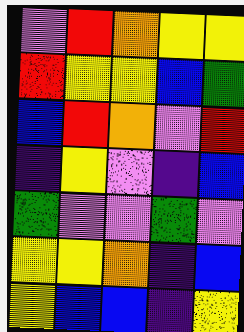[["violet", "red", "orange", "yellow", "yellow"], ["red", "yellow", "yellow", "blue", "green"], ["blue", "red", "orange", "violet", "red"], ["indigo", "yellow", "violet", "indigo", "blue"], ["green", "violet", "violet", "green", "violet"], ["yellow", "yellow", "orange", "indigo", "blue"], ["yellow", "blue", "blue", "indigo", "yellow"]]